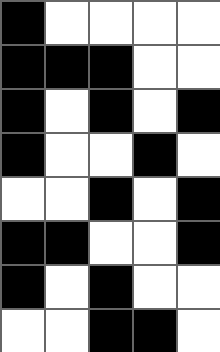[["black", "white", "white", "white", "white"], ["black", "black", "black", "white", "white"], ["black", "white", "black", "white", "black"], ["black", "white", "white", "black", "white"], ["white", "white", "black", "white", "black"], ["black", "black", "white", "white", "black"], ["black", "white", "black", "white", "white"], ["white", "white", "black", "black", "white"]]